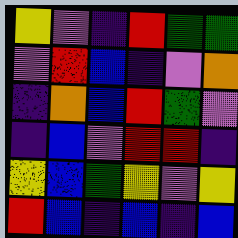[["yellow", "violet", "indigo", "red", "green", "green"], ["violet", "red", "blue", "indigo", "violet", "orange"], ["indigo", "orange", "blue", "red", "green", "violet"], ["indigo", "blue", "violet", "red", "red", "indigo"], ["yellow", "blue", "green", "yellow", "violet", "yellow"], ["red", "blue", "indigo", "blue", "indigo", "blue"]]